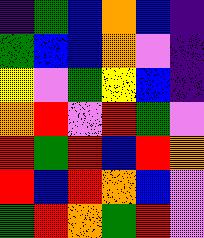[["indigo", "green", "blue", "orange", "blue", "indigo"], ["green", "blue", "blue", "orange", "violet", "indigo"], ["yellow", "violet", "green", "yellow", "blue", "indigo"], ["orange", "red", "violet", "red", "green", "violet"], ["red", "green", "red", "blue", "red", "orange"], ["red", "blue", "red", "orange", "blue", "violet"], ["green", "red", "orange", "green", "red", "violet"]]